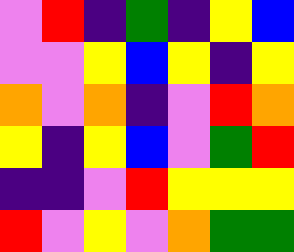[["violet", "red", "indigo", "green", "indigo", "yellow", "blue"], ["violet", "violet", "yellow", "blue", "yellow", "indigo", "yellow"], ["orange", "violet", "orange", "indigo", "violet", "red", "orange"], ["yellow", "indigo", "yellow", "blue", "violet", "green", "red"], ["indigo", "indigo", "violet", "red", "yellow", "yellow", "yellow"], ["red", "violet", "yellow", "violet", "orange", "green", "green"]]